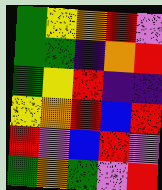[["green", "yellow", "orange", "red", "violet"], ["green", "green", "indigo", "orange", "red"], ["green", "yellow", "red", "indigo", "indigo"], ["yellow", "orange", "red", "blue", "red"], ["red", "violet", "blue", "red", "violet"], ["green", "orange", "green", "violet", "red"]]